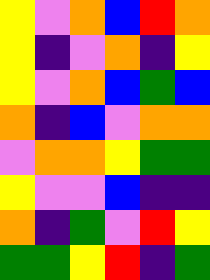[["yellow", "violet", "orange", "blue", "red", "orange"], ["yellow", "indigo", "violet", "orange", "indigo", "yellow"], ["yellow", "violet", "orange", "blue", "green", "blue"], ["orange", "indigo", "blue", "violet", "orange", "orange"], ["violet", "orange", "orange", "yellow", "green", "green"], ["yellow", "violet", "violet", "blue", "indigo", "indigo"], ["orange", "indigo", "green", "violet", "red", "yellow"], ["green", "green", "yellow", "red", "indigo", "green"]]